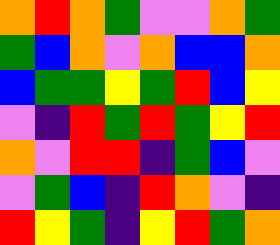[["orange", "red", "orange", "green", "violet", "violet", "orange", "green"], ["green", "blue", "orange", "violet", "orange", "blue", "blue", "orange"], ["blue", "green", "green", "yellow", "green", "red", "blue", "yellow"], ["violet", "indigo", "red", "green", "red", "green", "yellow", "red"], ["orange", "violet", "red", "red", "indigo", "green", "blue", "violet"], ["violet", "green", "blue", "indigo", "red", "orange", "violet", "indigo"], ["red", "yellow", "green", "indigo", "yellow", "red", "green", "orange"]]